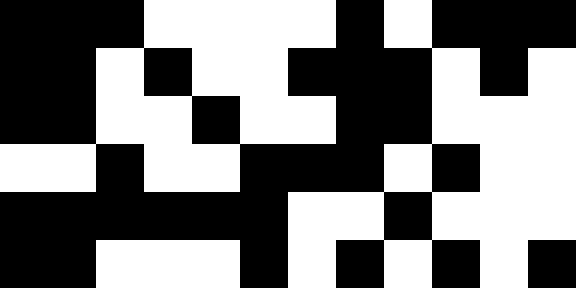[["black", "black", "black", "white", "white", "white", "white", "black", "white", "black", "black", "black"], ["black", "black", "white", "black", "white", "white", "black", "black", "black", "white", "black", "white"], ["black", "black", "white", "white", "black", "white", "white", "black", "black", "white", "white", "white"], ["white", "white", "black", "white", "white", "black", "black", "black", "white", "black", "white", "white"], ["black", "black", "black", "black", "black", "black", "white", "white", "black", "white", "white", "white"], ["black", "black", "white", "white", "white", "black", "white", "black", "white", "black", "white", "black"]]